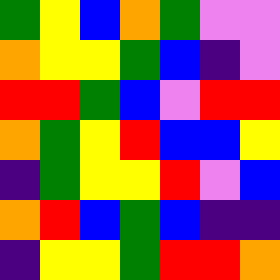[["green", "yellow", "blue", "orange", "green", "violet", "violet"], ["orange", "yellow", "yellow", "green", "blue", "indigo", "violet"], ["red", "red", "green", "blue", "violet", "red", "red"], ["orange", "green", "yellow", "red", "blue", "blue", "yellow"], ["indigo", "green", "yellow", "yellow", "red", "violet", "blue"], ["orange", "red", "blue", "green", "blue", "indigo", "indigo"], ["indigo", "yellow", "yellow", "green", "red", "red", "orange"]]